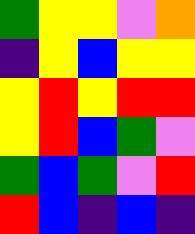[["green", "yellow", "yellow", "violet", "orange"], ["indigo", "yellow", "blue", "yellow", "yellow"], ["yellow", "red", "yellow", "red", "red"], ["yellow", "red", "blue", "green", "violet"], ["green", "blue", "green", "violet", "red"], ["red", "blue", "indigo", "blue", "indigo"]]